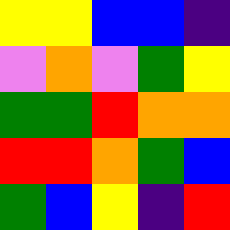[["yellow", "yellow", "blue", "blue", "indigo"], ["violet", "orange", "violet", "green", "yellow"], ["green", "green", "red", "orange", "orange"], ["red", "red", "orange", "green", "blue"], ["green", "blue", "yellow", "indigo", "red"]]